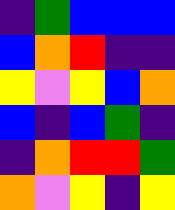[["indigo", "green", "blue", "blue", "blue"], ["blue", "orange", "red", "indigo", "indigo"], ["yellow", "violet", "yellow", "blue", "orange"], ["blue", "indigo", "blue", "green", "indigo"], ["indigo", "orange", "red", "red", "green"], ["orange", "violet", "yellow", "indigo", "yellow"]]